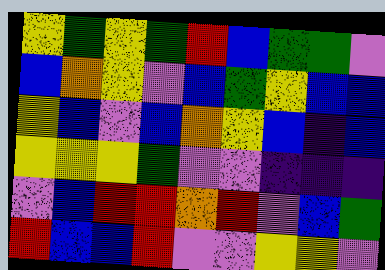[["yellow", "green", "yellow", "green", "red", "blue", "green", "green", "violet"], ["blue", "orange", "yellow", "violet", "blue", "green", "yellow", "blue", "blue"], ["yellow", "blue", "violet", "blue", "orange", "yellow", "blue", "indigo", "blue"], ["yellow", "yellow", "yellow", "green", "violet", "violet", "indigo", "indigo", "indigo"], ["violet", "blue", "red", "red", "orange", "red", "violet", "blue", "green"], ["red", "blue", "blue", "red", "violet", "violet", "yellow", "yellow", "violet"]]